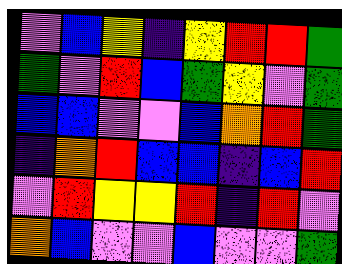[["violet", "blue", "yellow", "indigo", "yellow", "red", "red", "green"], ["green", "violet", "red", "blue", "green", "yellow", "violet", "green"], ["blue", "blue", "violet", "violet", "blue", "orange", "red", "green"], ["indigo", "orange", "red", "blue", "blue", "indigo", "blue", "red"], ["violet", "red", "yellow", "yellow", "red", "indigo", "red", "violet"], ["orange", "blue", "violet", "violet", "blue", "violet", "violet", "green"]]